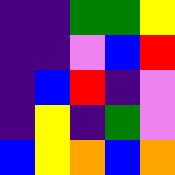[["indigo", "indigo", "green", "green", "yellow"], ["indigo", "indigo", "violet", "blue", "red"], ["indigo", "blue", "red", "indigo", "violet"], ["indigo", "yellow", "indigo", "green", "violet"], ["blue", "yellow", "orange", "blue", "orange"]]